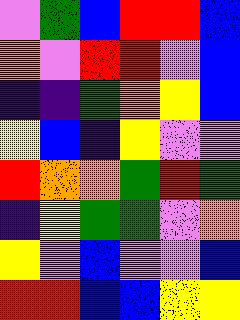[["violet", "green", "blue", "red", "red", "blue"], ["orange", "violet", "red", "red", "violet", "blue"], ["indigo", "indigo", "green", "orange", "yellow", "blue"], ["yellow", "blue", "indigo", "yellow", "violet", "violet"], ["red", "orange", "orange", "green", "red", "green"], ["indigo", "yellow", "green", "green", "violet", "orange"], ["yellow", "violet", "blue", "violet", "violet", "blue"], ["red", "red", "blue", "blue", "yellow", "yellow"]]